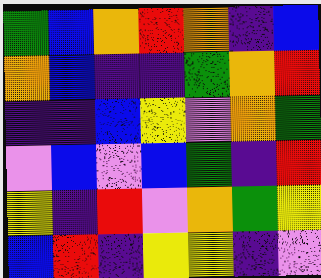[["green", "blue", "orange", "red", "orange", "indigo", "blue"], ["orange", "blue", "indigo", "indigo", "green", "orange", "red"], ["indigo", "indigo", "blue", "yellow", "violet", "orange", "green"], ["violet", "blue", "violet", "blue", "green", "indigo", "red"], ["yellow", "indigo", "red", "violet", "orange", "green", "yellow"], ["blue", "red", "indigo", "yellow", "yellow", "indigo", "violet"]]